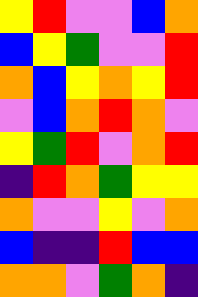[["yellow", "red", "violet", "violet", "blue", "orange"], ["blue", "yellow", "green", "violet", "violet", "red"], ["orange", "blue", "yellow", "orange", "yellow", "red"], ["violet", "blue", "orange", "red", "orange", "violet"], ["yellow", "green", "red", "violet", "orange", "red"], ["indigo", "red", "orange", "green", "yellow", "yellow"], ["orange", "violet", "violet", "yellow", "violet", "orange"], ["blue", "indigo", "indigo", "red", "blue", "blue"], ["orange", "orange", "violet", "green", "orange", "indigo"]]